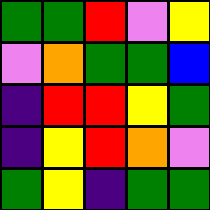[["green", "green", "red", "violet", "yellow"], ["violet", "orange", "green", "green", "blue"], ["indigo", "red", "red", "yellow", "green"], ["indigo", "yellow", "red", "orange", "violet"], ["green", "yellow", "indigo", "green", "green"]]